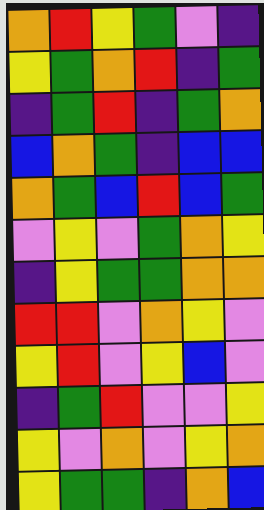[["orange", "red", "yellow", "green", "violet", "indigo"], ["yellow", "green", "orange", "red", "indigo", "green"], ["indigo", "green", "red", "indigo", "green", "orange"], ["blue", "orange", "green", "indigo", "blue", "blue"], ["orange", "green", "blue", "red", "blue", "green"], ["violet", "yellow", "violet", "green", "orange", "yellow"], ["indigo", "yellow", "green", "green", "orange", "orange"], ["red", "red", "violet", "orange", "yellow", "violet"], ["yellow", "red", "violet", "yellow", "blue", "violet"], ["indigo", "green", "red", "violet", "violet", "yellow"], ["yellow", "violet", "orange", "violet", "yellow", "orange"], ["yellow", "green", "green", "indigo", "orange", "blue"]]